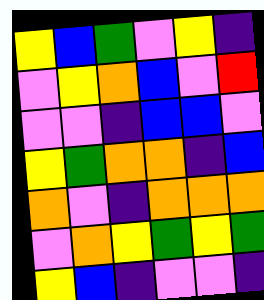[["yellow", "blue", "green", "violet", "yellow", "indigo"], ["violet", "yellow", "orange", "blue", "violet", "red"], ["violet", "violet", "indigo", "blue", "blue", "violet"], ["yellow", "green", "orange", "orange", "indigo", "blue"], ["orange", "violet", "indigo", "orange", "orange", "orange"], ["violet", "orange", "yellow", "green", "yellow", "green"], ["yellow", "blue", "indigo", "violet", "violet", "indigo"]]